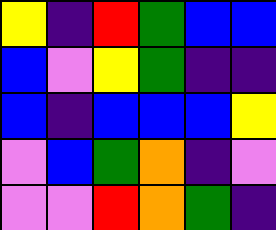[["yellow", "indigo", "red", "green", "blue", "blue"], ["blue", "violet", "yellow", "green", "indigo", "indigo"], ["blue", "indigo", "blue", "blue", "blue", "yellow"], ["violet", "blue", "green", "orange", "indigo", "violet"], ["violet", "violet", "red", "orange", "green", "indigo"]]